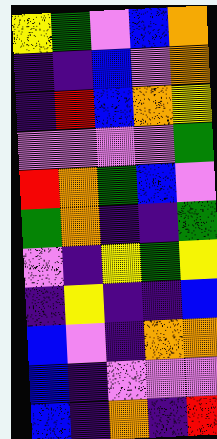[["yellow", "green", "violet", "blue", "orange"], ["indigo", "indigo", "blue", "violet", "orange"], ["indigo", "red", "blue", "orange", "yellow"], ["violet", "violet", "violet", "violet", "green"], ["red", "orange", "green", "blue", "violet"], ["green", "orange", "indigo", "indigo", "green"], ["violet", "indigo", "yellow", "green", "yellow"], ["indigo", "yellow", "indigo", "indigo", "blue"], ["blue", "violet", "indigo", "orange", "orange"], ["blue", "indigo", "violet", "violet", "violet"], ["blue", "indigo", "orange", "indigo", "red"]]